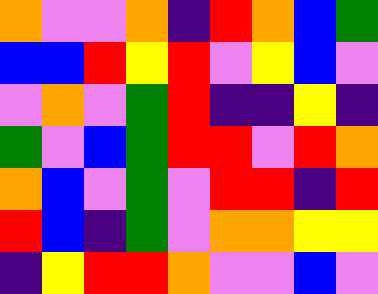[["orange", "violet", "violet", "orange", "indigo", "red", "orange", "blue", "green"], ["blue", "blue", "red", "yellow", "red", "violet", "yellow", "blue", "violet"], ["violet", "orange", "violet", "green", "red", "indigo", "indigo", "yellow", "indigo"], ["green", "violet", "blue", "green", "red", "red", "violet", "red", "orange"], ["orange", "blue", "violet", "green", "violet", "red", "red", "indigo", "red"], ["red", "blue", "indigo", "green", "violet", "orange", "orange", "yellow", "yellow"], ["indigo", "yellow", "red", "red", "orange", "violet", "violet", "blue", "violet"]]